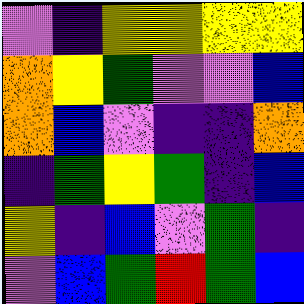[["violet", "indigo", "yellow", "yellow", "yellow", "yellow"], ["orange", "yellow", "green", "violet", "violet", "blue"], ["orange", "blue", "violet", "indigo", "indigo", "orange"], ["indigo", "green", "yellow", "green", "indigo", "blue"], ["yellow", "indigo", "blue", "violet", "green", "indigo"], ["violet", "blue", "green", "red", "green", "blue"]]